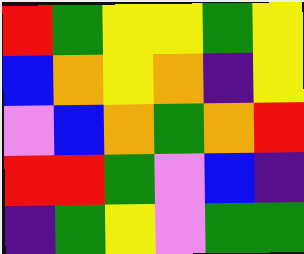[["red", "green", "yellow", "yellow", "green", "yellow"], ["blue", "orange", "yellow", "orange", "indigo", "yellow"], ["violet", "blue", "orange", "green", "orange", "red"], ["red", "red", "green", "violet", "blue", "indigo"], ["indigo", "green", "yellow", "violet", "green", "green"]]